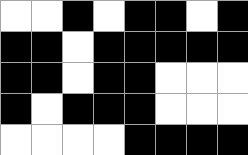[["white", "white", "black", "white", "black", "black", "white", "black"], ["black", "black", "white", "black", "black", "black", "black", "black"], ["black", "black", "white", "black", "black", "white", "white", "white"], ["black", "white", "black", "black", "black", "white", "white", "white"], ["white", "white", "white", "white", "black", "black", "black", "black"]]